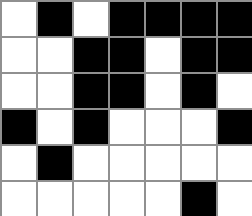[["white", "black", "white", "black", "black", "black", "black"], ["white", "white", "black", "black", "white", "black", "black"], ["white", "white", "black", "black", "white", "black", "white"], ["black", "white", "black", "white", "white", "white", "black"], ["white", "black", "white", "white", "white", "white", "white"], ["white", "white", "white", "white", "white", "black", "white"]]